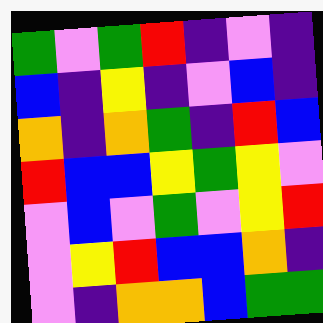[["green", "violet", "green", "red", "indigo", "violet", "indigo"], ["blue", "indigo", "yellow", "indigo", "violet", "blue", "indigo"], ["orange", "indigo", "orange", "green", "indigo", "red", "blue"], ["red", "blue", "blue", "yellow", "green", "yellow", "violet"], ["violet", "blue", "violet", "green", "violet", "yellow", "red"], ["violet", "yellow", "red", "blue", "blue", "orange", "indigo"], ["violet", "indigo", "orange", "orange", "blue", "green", "green"]]